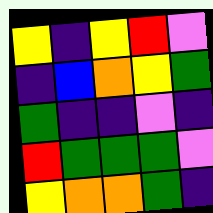[["yellow", "indigo", "yellow", "red", "violet"], ["indigo", "blue", "orange", "yellow", "green"], ["green", "indigo", "indigo", "violet", "indigo"], ["red", "green", "green", "green", "violet"], ["yellow", "orange", "orange", "green", "indigo"]]